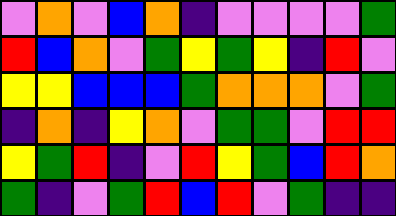[["violet", "orange", "violet", "blue", "orange", "indigo", "violet", "violet", "violet", "violet", "green"], ["red", "blue", "orange", "violet", "green", "yellow", "green", "yellow", "indigo", "red", "violet"], ["yellow", "yellow", "blue", "blue", "blue", "green", "orange", "orange", "orange", "violet", "green"], ["indigo", "orange", "indigo", "yellow", "orange", "violet", "green", "green", "violet", "red", "red"], ["yellow", "green", "red", "indigo", "violet", "red", "yellow", "green", "blue", "red", "orange"], ["green", "indigo", "violet", "green", "red", "blue", "red", "violet", "green", "indigo", "indigo"]]